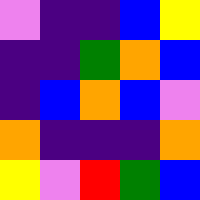[["violet", "indigo", "indigo", "blue", "yellow"], ["indigo", "indigo", "green", "orange", "blue"], ["indigo", "blue", "orange", "blue", "violet"], ["orange", "indigo", "indigo", "indigo", "orange"], ["yellow", "violet", "red", "green", "blue"]]